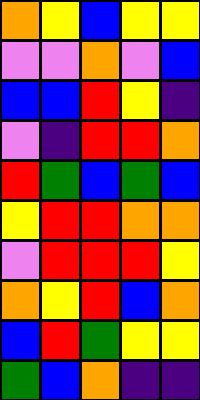[["orange", "yellow", "blue", "yellow", "yellow"], ["violet", "violet", "orange", "violet", "blue"], ["blue", "blue", "red", "yellow", "indigo"], ["violet", "indigo", "red", "red", "orange"], ["red", "green", "blue", "green", "blue"], ["yellow", "red", "red", "orange", "orange"], ["violet", "red", "red", "red", "yellow"], ["orange", "yellow", "red", "blue", "orange"], ["blue", "red", "green", "yellow", "yellow"], ["green", "blue", "orange", "indigo", "indigo"]]